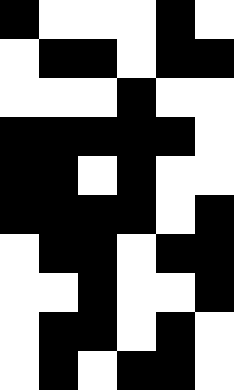[["black", "white", "white", "white", "black", "white"], ["white", "black", "black", "white", "black", "black"], ["white", "white", "white", "black", "white", "white"], ["black", "black", "black", "black", "black", "white"], ["black", "black", "white", "black", "white", "white"], ["black", "black", "black", "black", "white", "black"], ["white", "black", "black", "white", "black", "black"], ["white", "white", "black", "white", "white", "black"], ["white", "black", "black", "white", "black", "white"], ["white", "black", "white", "black", "black", "white"]]